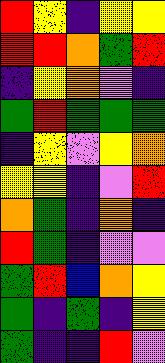[["red", "yellow", "indigo", "yellow", "yellow"], ["red", "red", "orange", "green", "red"], ["indigo", "yellow", "orange", "violet", "indigo"], ["green", "red", "green", "green", "green"], ["indigo", "yellow", "violet", "yellow", "orange"], ["yellow", "yellow", "indigo", "violet", "red"], ["orange", "green", "indigo", "orange", "indigo"], ["red", "green", "indigo", "violet", "violet"], ["green", "red", "blue", "orange", "yellow"], ["green", "indigo", "green", "indigo", "yellow"], ["green", "indigo", "indigo", "red", "violet"]]